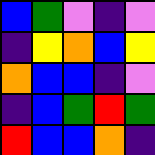[["blue", "green", "violet", "indigo", "violet"], ["indigo", "yellow", "orange", "blue", "yellow"], ["orange", "blue", "blue", "indigo", "violet"], ["indigo", "blue", "green", "red", "green"], ["red", "blue", "blue", "orange", "indigo"]]